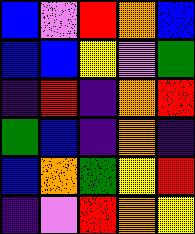[["blue", "violet", "red", "orange", "blue"], ["blue", "blue", "yellow", "violet", "green"], ["indigo", "red", "indigo", "orange", "red"], ["green", "blue", "indigo", "orange", "indigo"], ["blue", "orange", "green", "yellow", "red"], ["indigo", "violet", "red", "orange", "yellow"]]